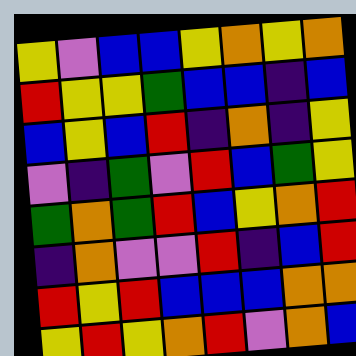[["yellow", "violet", "blue", "blue", "yellow", "orange", "yellow", "orange"], ["red", "yellow", "yellow", "green", "blue", "blue", "indigo", "blue"], ["blue", "yellow", "blue", "red", "indigo", "orange", "indigo", "yellow"], ["violet", "indigo", "green", "violet", "red", "blue", "green", "yellow"], ["green", "orange", "green", "red", "blue", "yellow", "orange", "red"], ["indigo", "orange", "violet", "violet", "red", "indigo", "blue", "red"], ["red", "yellow", "red", "blue", "blue", "blue", "orange", "orange"], ["yellow", "red", "yellow", "orange", "red", "violet", "orange", "blue"]]